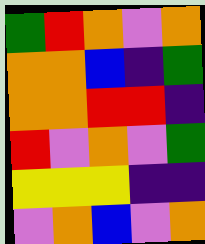[["green", "red", "orange", "violet", "orange"], ["orange", "orange", "blue", "indigo", "green"], ["orange", "orange", "red", "red", "indigo"], ["red", "violet", "orange", "violet", "green"], ["yellow", "yellow", "yellow", "indigo", "indigo"], ["violet", "orange", "blue", "violet", "orange"]]